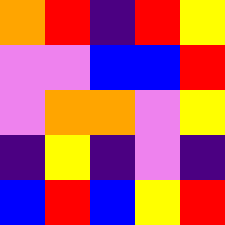[["orange", "red", "indigo", "red", "yellow"], ["violet", "violet", "blue", "blue", "red"], ["violet", "orange", "orange", "violet", "yellow"], ["indigo", "yellow", "indigo", "violet", "indigo"], ["blue", "red", "blue", "yellow", "red"]]